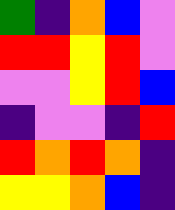[["green", "indigo", "orange", "blue", "violet"], ["red", "red", "yellow", "red", "violet"], ["violet", "violet", "yellow", "red", "blue"], ["indigo", "violet", "violet", "indigo", "red"], ["red", "orange", "red", "orange", "indigo"], ["yellow", "yellow", "orange", "blue", "indigo"]]